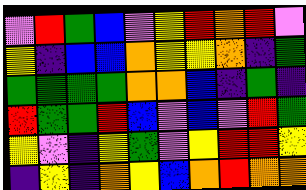[["violet", "red", "green", "blue", "violet", "yellow", "red", "orange", "red", "violet"], ["yellow", "indigo", "blue", "blue", "orange", "yellow", "yellow", "orange", "indigo", "green"], ["green", "green", "green", "green", "orange", "orange", "blue", "indigo", "green", "indigo"], ["red", "green", "green", "red", "blue", "violet", "blue", "violet", "red", "green"], ["yellow", "violet", "indigo", "yellow", "green", "violet", "yellow", "red", "red", "yellow"], ["indigo", "yellow", "indigo", "orange", "yellow", "blue", "orange", "red", "orange", "orange"]]